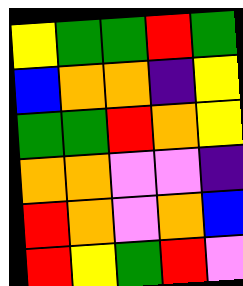[["yellow", "green", "green", "red", "green"], ["blue", "orange", "orange", "indigo", "yellow"], ["green", "green", "red", "orange", "yellow"], ["orange", "orange", "violet", "violet", "indigo"], ["red", "orange", "violet", "orange", "blue"], ["red", "yellow", "green", "red", "violet"]]